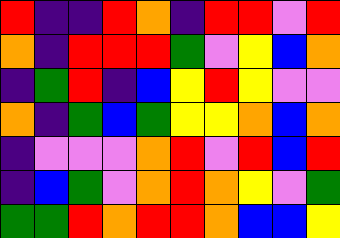[["red", "indigo", "indigo", "red", "orange", "indigo", "red", "red", "violet", "red"], ["orange", "indigo", "red", "red", "red", "green", "violet", "yellow", "blue", "orange"], ["indigo", "green", "red", "indigo", "blue", "yellow", "red", "yellow", "violet", "violet"], ["orange", "indigo", "green", "blue", "green", "yellow", "yellow", "orange", "blue", "orange"], ["indigo", "violet", "violet", "violet", "orange", "red", "violet", "red", "blue", "red"], ["indigo", "blue", "green", "violet", "orange", "red", "orange", "yellow", "violet", "green"], ["green", "green", "red", "orange", "red", "red", "orange", "blue", "blue", "yellow"]]